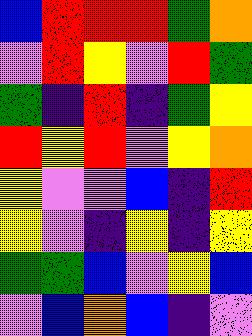[["blue", "red", "red", "red", "green", "orange"], ["violet", "red", "yellow", "violet", "red", "green"], ["green", "indigo", "red", "indigo", "green", "yellow"], ["red", "yellow", "red", "violet", "yellow", "orange"], ["yellow", "violet", "violet", "blue", "indigo", "red"], ["yellow", "violet", "indigo", "yellow", "indigo", "yellow"], ["green", "green", "blue", "violet", "yellow", "blue"], ["violet", "blue", "orange", "blue", "indigo", "violet"]]